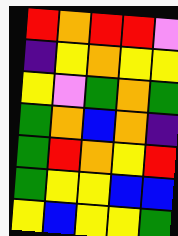[["red", "orange", "red", "red", "violet"], ["indigo", "yellow", "orange", "yellow", "yellow"], ["yellow", "violet", "green", "orange", "green"], ["green", "orange", "blue", "orange", "indigo"], ["green", "red", "orange", "yellow", "red"], ["green", "yellow", "yellow", "blue", "blue"], ["yellow", "blue", "yellow", "yellow", "green"]]